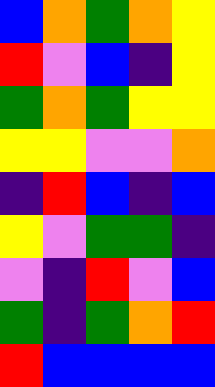[["blue", "orange", "green", "orange", "yellow"], ["red", "violet", "blue", "indigo", "yellow"], ["green", "orange", "green", "yellow", "yellow"], ["yellow", "yellow", "violet", "violet", "orange"], ["indigo", "red", "blue", "indigo", "blue"], ["yellow", "violet", "green", "green", "indigo"], ["violet", "indigo", "red", "violet", "blue"], ["green", "indigo", "green", "orange", "red"], ["red", "blue", "blue", "blue", "blue"]]